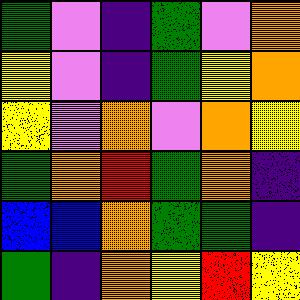[["green", "violet", "indigo", "green", "violet", "orange"], ["yellow", "violet", "indigo", "green", "yellow", "orange"], ["yellow", "violet", "orange", "violet", "orange", "yellow"], ["green", "orange", "red", "green", "orange", "indigo"], ["blue", "blue", "orange", "green", "green", "indigo"], ["green", "indigo", "orange", "yellow", "red", "yellow"]]